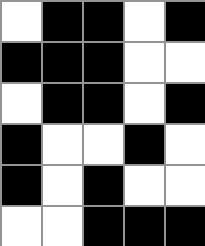[["white", "black", "black", "white", "black"], ["black", "black", "black", "white", "white"], ["white", "black", "black", "white", "black"], ["black", "white", "white", "black", "white"], ["black", "white", "black", "white", "white"], ["white", "white", "black", "black", "black"]]